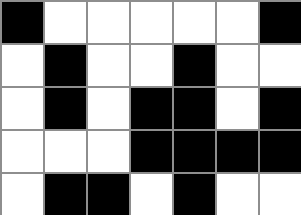[["black", "white", "white", "white", "white", "white", "black"], ["white", "black", "white", "white", "black", "white", "white"], ["white", "black", "white", "black", "black", "white", "black"], ["white", "white", "white", "black", "black", "black", "black"], ["white", "black", "black", "white", "black", "white", "white"]]